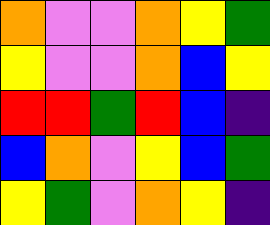[["orange", "violet", "violet", "orange", "yellow", "green"], ["yellow", "violet", "violet", "orange", "blue", "yellow"], ["red", "red", "green", "red", "blue", "indigo"], ["blue", "orange", "violet", "yellow", "blue", "green"], ["yellow", "green", "violet", "orange", "yellow", "indigo"]]